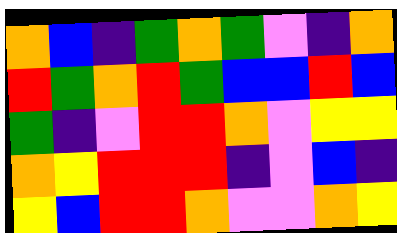[["orange", "blue", "indigo", "green", "orange", "green", "violet", "indigo", "orange"], ["red", "green", "orange", "red", "green", "blue", "blue", "red", "blue"], ["green", "indigo", "violet", "red", "red", "orange", "violet", "yellow", "yellow"], ["orange", "yellow", "red", "red", "red", "indigo", "violet", "blue", "indigo"], ["yellow", "blue", "red", "red", "orange", "violet", "violet", "orange", "yellow"]]